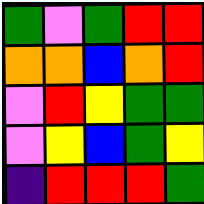[["green", "violet", "green", "red", "red"], ["orange", "orange", "blue", "orange", "red"], ["violet", "red", "yellow", "green", "green"], ["violet", "yellow", "blue", "green", "yellow"], ["indigo", "red", "red", "red", "green"]]